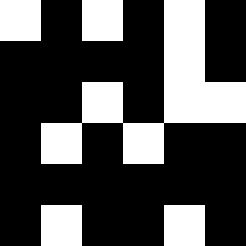[["white", "black", "white", "black", "white", "black"], ["black", "black", "black", "black", "white", "black"], ["black", "black", "white", "black", "white", "white"], ["black", "white", "black", "white", "black", "black"], ["black", "black", "black", "black", "black", "black"], ["black", "white", "black", "black", "white", "black"]]